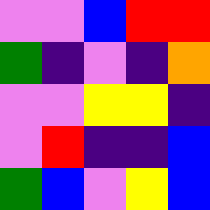[["violet", "violet", "blue", "red", "red"], ["green", "indigo", "violet", "indigo", "orange"], ["violet", "violet", "yellow", "yellow", "indigo"], ["violet", "red", "indigo", "indigo", "blue"], ["green", "blue", "violet", "yellow", "blue"]]